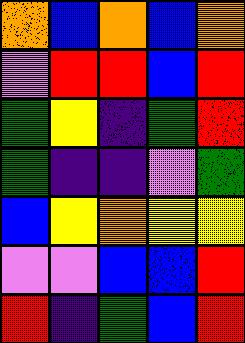[["orange", "blue", "orange", "blue", "orange"], ["violet", "red", "red", "blue", "red"], ["green", "yellow", "indigo", "green", "red"], ["green", "indigo", "indigo", "violet", "green"], ["blue", "yellow", "orange", "yellow", "yellow"], ["violet", "violet", "blue", "blue", "red"], ["red", "indigo", "green", "blue", "red"]]